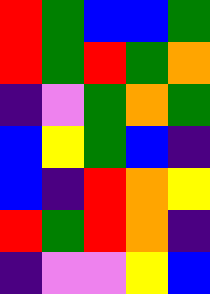[["red", "green", "blue", "blue", "green"], ["red", "green", "red", "green", "orange"], ["indigo", "violet", "green", "orange", "green"], ["blue", "yellow", "green", "blue", "indigo"], ["blue", "indigo", "red", "orange", "yellow"], ["red", "green", "red", "orange", "indigo"], ["indigo", "violet", "violet", "yellow", "blue"]]